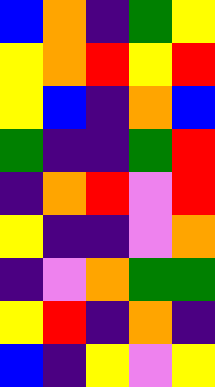[["blue", "orange", "indigo", "green", "yellow"], ["yellow", "orange", "red", "yellow", "red"], ["yellow", "blue", "indigo", "orange", "blue"], ["green", "indigo", "indigo", "green", "red"], ["indigo", "orange", "red", "violet", "red"], ["yellow", "indigo", "indigo", "violet", "orange"], ["indigo", "violet", "orange", "green", "green"], ["yellow", "red", "indigo", "orange", "indigo"], ["blue", "indigo", "yellow", "violet", "yellow"]]